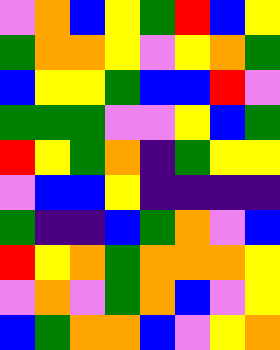[["violet", "orange", "blue", "yellow", "green", "red", "blue", "yellow"], ["green", "orange", "orange", "yellow", "violet", "yellow", "orange", "green"], ["blue", "yellow", "yellow", "green", "blue", "blue", "red", "violet"], ["green", "green", "green", "violet", "violet", "yellow", "blue", "green"], ["red", "yellow", "green", "orange", "indigo", "green", "yellow", "yellow"], ["violet", "blue", "blue", "yellow", "indigo", "indigo", "indigo", "indigo"], ["green", "indigo", "indigo", "blue", "green", "orange", "violet", "blue"], ["red", "yellow", "orange", "green", "orange", "orange", "orange", "yellow"], ["violet", "orange", "violet", "green", "orange", "blue", "violet", "yellow"], ["blue", "green", "orange", "orange", "blue", "violet", "yellow", "orange"]]